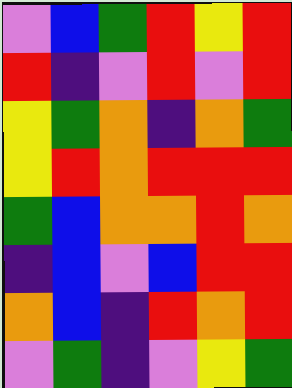[["violet", "blue", "green", "red", "yellow", "red"], ["red", "indigo", "violet", "red", "violet", "red"], ["yellow", "green", "orange", "indigo", "orange", "green"], ["yellow", "red", "orange", "red", "red", "red"], ["green", "blue", "orange", "orange", "red", "orange"], ["indigo", "blue", "violet", "blue", "red", "red"], ["orange", "blue", "indigo", "red", "orange", "red"], ["violet", "green", "indigo", "violet", "yellow", "green"]]